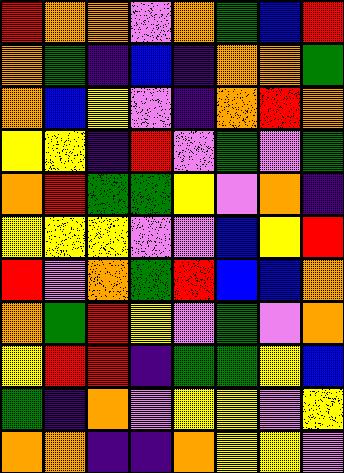[["red", "orange", "orange", "violet", "orange", "green", "blue", "red"], ["orange", "green", "indigo", "blue", "indigo", "orange", "orange", "green"], ["orange", "blue", "yellow", "violet", "indigo", "orange", "red", "orange"], ["yellow", "yellow", "indigo", "red", "violet", "green", "violet", "green"], ["orange", "red", "green", "green", "yellow", "violet", "orange", "indigo"], ["yellow", "yellow", "yellow", "violet", "violet", "blue", "yellow", "red"], ["red", "violet", "orange", "green", "red", "blue", "blue", "orange"], ["orange", "green", "red", "yellow", "violet", "green", "violet", "orange"], ["yellow", "red", "red", "indigo", "green", "green", "yellow", "blue"], ["green", "indigo", "orange", "violet", "yellow", "yellow", "violet", "yellow"], ["orange", "orange", "indigo", "indigo", "orange", "yellow", "yellow", "violet"]]